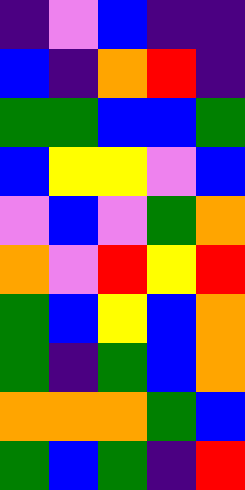[["indigo", "violet", "blue", "indigo", "indigo"], ["blue", "indigo", "orange", "red", "indigo"], ["green", "green", "blue", "blue", "green"], ["blue", "yellow", "yellow", "violet", "blue"], ["violet", "blue", "violet", "green", "orange"], ["orange", "violet", "red", "yellow", "red"], ["green", "blue", "yellow", "blue", "orange"], ["green", "indigo", "green", "blue", "orange"], ["orange", "orange", "orange", "green", "blue"], ["green", "blue", "green", "indigo", "red"]]